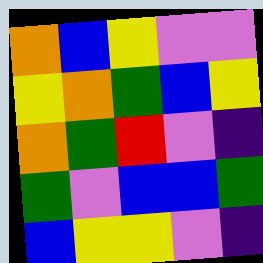[["orange", "blue", "yellow", "violet", "violet"], ["yellow", "orange", "green", "blue", "yellow"], ["orange", "green", "red", "violet", "indigo"], ["green", "violet", "blue", "blue", "green"], ["blue", "yellow", "yellow", "violet", "indigo"]]